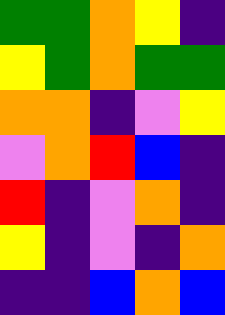[["green", "green", "orange", "yellow", "indigo"], ["yellow", "green", "orange", "green", "green"], ["orange", "orange", "indigo", "violet", "yellow"], ["violet", "orange", "red", "blue", "indigo"], ["red", "indigo", "violet", "orange", "indigo"], ["yellow", "indigo", "violet", "indigo", "orange"], ["indigo", "indigo", "blue", "orange", "blue"]]